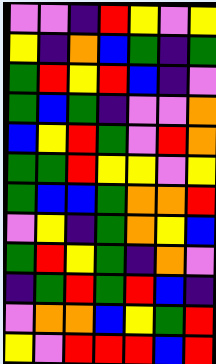[["violet", "violet", "indigo", "red", "yellow", "violet", "yellow"], ["yellow", "indigo", "orange", "blue", "green", "indigo", "green"], ["green", "red", "yellow", "red", "blue", "indigo", "violet"], ["green", "blue", "green", "indigo", "violet", "violet", "orange"], ["blue", "yellow", "red", "green", "violet", "red", "orange"], ["green", "green", "red", "yellow", "yellow", "violet", "yellow"], ["green", "blue", "blue", "green", "orange", "orange", "red"], ["violet", "yellow", "indigo", "green", "orange", "yellow", "blue"], ["green", "red", "yellow", "green", "indigo", "orange", "violet"], ["indigo", "green", "red", "green", "red", "blue", "indigo"], ["violet", "orange", "orange", "blue", "yellow", "green", "red"], ["yellow", "violet", "red", "red", "red", "blue", "red"]]